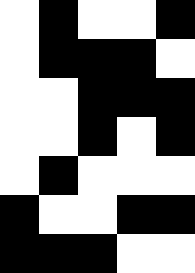[["white", "black", "white", "white", "black"], ["white", "black", "black", "black", "white"], ["white", "white", "black", "black", "black"], ["white", "white", "black", "white", "black"], ["white", "black", "white", "white", "white"], ["black", "white", "white", "black", "black"], ["black", "black", "black", "white", "white"]]